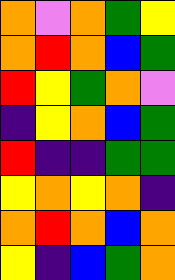[["orange", "violet", "orange", "green", "yellow"], ["orange", "red", "orange", "blue", "green"], ["red", "yellow", "green", "orange", "violet"], ["indigo", "yellow", "orange", "blue", "green"], ["red", "indigo", "indigo", "green", "green"], ["yellow", "orange", "yellow", "orange", "indigo"], ["orange", "red", "orange", "blue", "orange"], ["yellow", "indigo", "blue", "green", "orange"]]